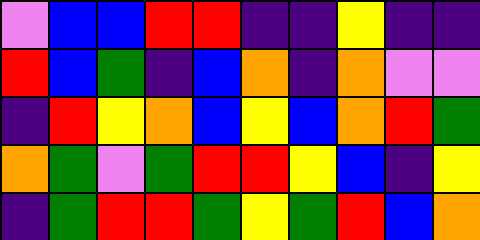[["violet", "blue", "blue", "red", "red", "indigo", "indigo", "yellow", "indigo", "indigo"], ["red", "blue", "green", "indigo", "blue", "orange", "indigo", "orange", "violet", "violet"], ["indigo", "red", "yellow", "orange", "blue", "yellow", "blue", "orange", "red", "green"], ["orange", "green", "violet", "green", "red", "red", "yellow", "blue", "indigo", "yellow"], ["indigo", "green", "red", "red", "green", "yellow", "green", "red", "blue", "orange"]]